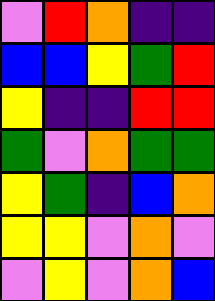[["violet", "red", "orange", "indigo", "indigo"], ["blue", "blue", "yellow", "green", "red"], ["yellow", "indigo", "indigo", "red", "red"], ["green", "violet", "orange", "green", "green"], ["yellow", "green", "indigo", "blue", "orange"], ["yellow", "yellow", "violet", "orange", "violet"], ["violet", "yellow", "violet", "orange", "blue"]]